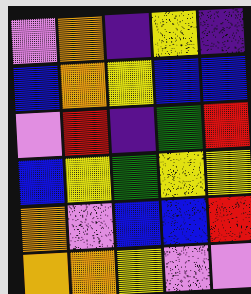[["violet", "orange", "indigo", "yellow", "indigo"], ["blue", "orange", "yellow", "blue", "blue"], ["violet", "red", "indigo", "green", "red"], ["blue", "yellow", "green", "yellow", "yellow"], ["orange", "violet", "blue", "blue", "red"], ["orange", "orange", "yellow", "violet", "violet"]]